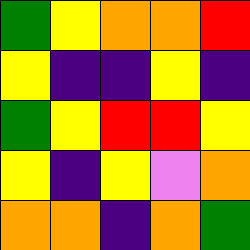[["green", "yellow", "orange", "orange", "red"], ["yellow", "indigo", "indigo", "yellow", "indigo"], ["green", "yellow", "red", "red", "yellow"], ["yellow", "indigo", "yellow", "violet", "orange"], ["orange", "orange", "indigo", "orange", "green"]]